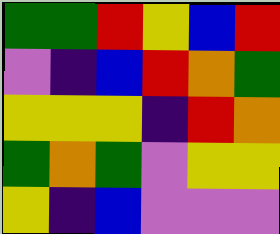[["green", "green", "red", "yellow", "blue", "red"], ["violet", "indigo", "blue", "red", "orange", "green"], ["yellow", "yellow", "yellow", "indigo", "red", "orange"], ["green", "orange", "green", "violet", "yellow", "yellow"], ["yellow", "indigo", "blue", "violet", "violet", "violet"]]